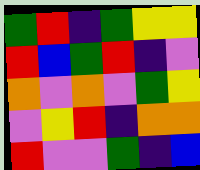[["green", "red", "indigo", "green", "yellow", "yellow"], ["red", "blue", "green", "red", "indigo", "violet"], ["orange", "violet", "orange", "violet", "green", "yellow"], ["violet", "yellow", "red", "indigo", "orange", "orange"], ["red", "violet", "violet", "green", "indigo", "blue"]]